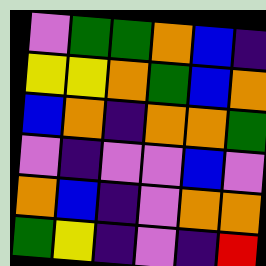[["violet", "green", "green", "orange", "blue", "indigo"], ["yellow", "yellow", "orange", "green", "blue", "orange"], ["blue", "orange", "indigo", "orange", "orange", "green"], ["violet", "indigo", "violet", "violet", "blue", "violet"], ["orange", "blue", "indigo", "violet", "orange", "orange"], ["green", "yellow", "indigo", "violet", "indigo", "red"]]